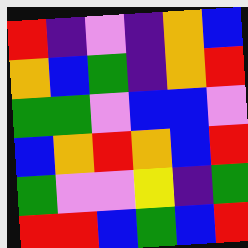[["red", "indigo", "violet", "indigo", "orange", "blue"], ["orange", "blue", "green", "indigo", "orange", "red"], ["green", "green", "violet", "blue", "blue", "violet"], ["blue", "orange", "red", "orange", "blue", "red"], ["green", "violet", "violet", "yellow", "indigo", "green"], ["red", "red", "blue", "green", "blue", "red"]]